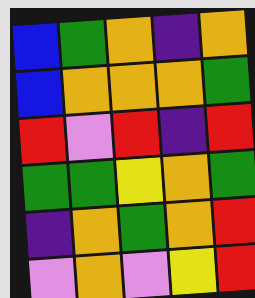[["blue", "green", "orange", "indigo", "orange"], ["blue", "orange", "orange", "orange", "green"], ["red", "violet", "red", "indigo", "red"], ["green", "green", "yellow", "orange", "green"], ["indigo", "orange", "green", "orange", "red"], ["violet", "orange", "violet", "yellow", "red"]]